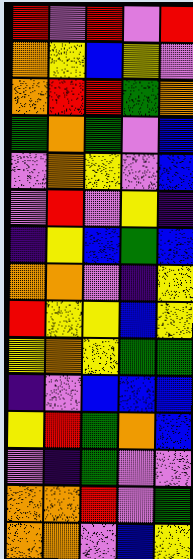[["red", "violet", "red", "violet", "red"], ["orange", "yellow", "blue", "yellow", "violet"], ["orange", "red", "red", "green", "orange"], ["green", "orange", "green", "violet", "blue"], ["violet", "orange", "yellow", "violet", "blue"], ["violet", "red", "violet", "yellow", "indigo"], ["indigo", "yellow", "blue", "green", "blue"], ["orange", "orange", "violet", "indigo", "yellow"], ["red", "yellow", "yellow", "blue", "yellow"], ["yellow", "orange", "yellow", "green", "green"], ["indigo", "violet", "blue", "blue", "blue"], ["yellow", "red", "green", "orange", "blue"], ["violet", "indigo", "green", "violet", "violet"], ["orange", "orange", "red", "violet", "green"], ["orange", "orange", "violet", "blue", "yellow"]]